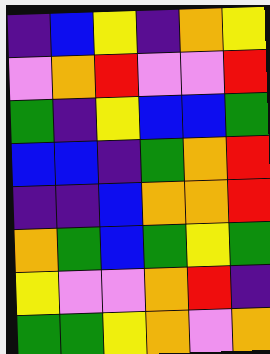[["indigo", "blue", "yellow", "indigo", "orange", "yellow"], ["violet", "orange", "red", "violet", "violet", "red"], ["green", "indigo", "yellow", "blue", "blue", "green"], ["blue", "blue", "indigo", "green", "orange", "red"], ["indigo", "indigo", "blue", "orange", "orange", "red"], ["orange", "green", "blue", "green", "yellow", "green"], ["yellow", "violet", "violet", "orange", "red", "indigo"], ["green", "green", "yellow", "orange", "violet", "orange"]]